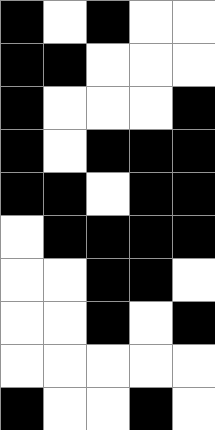[["black", "white", "black", "white", "white"], ["black", "black", "white", "white", "white"], ["black", "white", "white", "white", "black"], ["black", "white", "black", "black", "black"], ["black", "black", "white", "black", "black"], ["white", "black", "black", "black", "black"], ["white", "white", "black", "black", "white"], ["white", "white", "black", "white", "black"], ["white", "white", "white", "white", "white"], ["black", "white", "white", "black", "white"]]